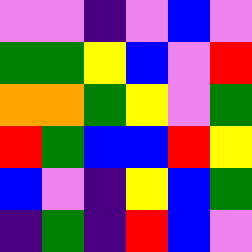[["violet", "violet", "indigo", "violet", "blue", "violet"], ["green", "green", "yellow", "blue", "violet", "red"], ["orange", "orange", "green", "yellow", "violet", "green"], ["red", "green", "blue", "blue", "red", "yellow"], ["blue", "violet", "indigo", "yellow", "blue", "green"], ["indigo", "green", "indigo", "red", "blue", "violet"]]